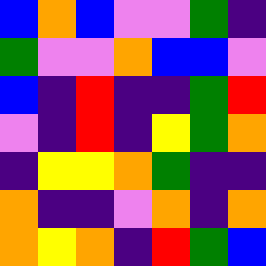[["blue", "orange", "blue", "violet", "violet", "green", "indigo"], ["green", "violet", "violet", "orange", "blue", "blue", "violet"], ["blue", "indigo", "red", "indigo", "indigo", "green", "red"], ["violet", "indigo", "red", "indigo", "yellow", "green", "orange"], ["indigo", "yellow", "yellow", "orange", "green", "indigo", "indigo"], ["orange", "indigo", "indigo", "violet", "orange", "indigo", "orange"], ["orange", "yellow", "orange", "indigo", "red", "green", "blue"]]